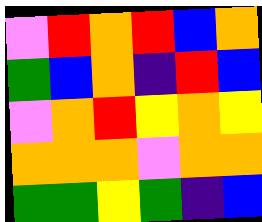[["violet", "red", "orange", "red", "blue", "orange"], ["green", "blue", "orange", "indigo", "red", "blue"], ["violet", "orange", "red", "yellow", "orange", "yellow"], ["orange", "orange", "orange", "violet", "orange", "orange"], ["green", "green", "yellow", "green", "indigo", "blue"]]